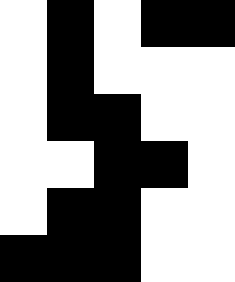[["white", "black", "white", "black", "black"], ["white", "black", "white", "white", "white"], ["white", "black", "black", "white", "white"], ["white", "white", "black", "black", "white"], ["white", "black", "black", "white", "white"], ["black", "black", "black", "white", "white"]]